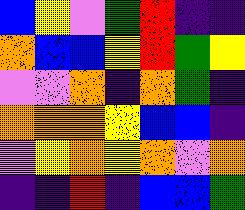[["blue", "yellow", "violet", "green", "red", "indigo", "indigo"], ["orange", "blue", "blue", "yellow", "red", "green", "yellow"], ["violet", "violet", "orange", "indigo", "orange", "green", "indigo"], ["orange", "orange", "orange", "yellow", "blue", "blue", "indigo"], ["violet", "yellow", "orange", "yellow", "orange", "violet", "orange"], ["indigo", "indigo", "red", "indigo", "blue", "blue", "green"]]